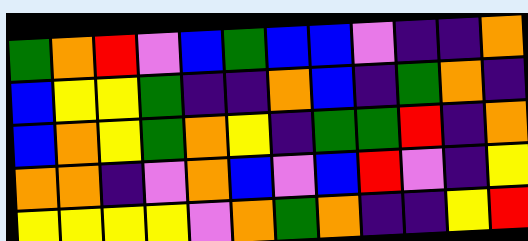[["green", "orange", "red", "violet", "blue", "green", "blue", "blue", "violet", "indigo", "indigo", "orange"], ["blue", "yellow", "yellow", "green", "indigo", "indigo", "orange", "blue", "indigo", "green", "orange", "indigo"], ["blue", "orange", "yellow", "green", "orange", "yellow", "indigo", "green", "green", "red", "indigo", "orange"], ["orange", "orange", "indigo", "violet", "orange", "blue", "violet", "blue", "red", "violet", "indigo", "yellow"], ["yellow", "yellow", "yellow", "yellow", "violet", "orange", "green", "orange", "indigo", "indigo", "yellow", "red"]]